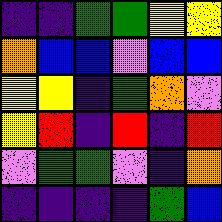[["indigo", "indigo", "green", "green", "yellow", "yellow"], ["orange", "blue", "blue", "violet", "blue", "blue"], ["yellow", "yellow", "indigo", "green", "orange", "violet"], ["yellow", "red", "indigo", "red", "indigo", "red"], ["violet", "green", "green", "violet", "indigo", "orange"], ["indigo", "indigo", "indigo", "indigo", "green", "blue"]]